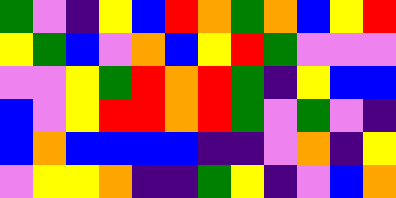[["green", "violet", "indigo", "yellow", "blue", "red", "orange", "green", "orange", "blue", "yellow", "red"], ["yellow", "green", "blue", "violet", "orange", "blue", "yellow", "red", "green", "violet", "violet", "violet"], ["violet", "violet", "yellow", "green", "red", "orange", "red", "green", "indigo", "yellow", "blue", "blue"], ["blue", "violet", "yellow", "red", "red", "orange", "red", "green", "violet", "green", "violet", "indigo"], ["blue", "orange", "blue", "blue", "blue", "blue", "indigo", "indigo", "violet", "orange", "indigo", "yellow"], ["violet", "yellow", "yellow", "orange", "indigo", "indigo", "green", "yellow", "indigo", "violet", "blue", "orange"]]